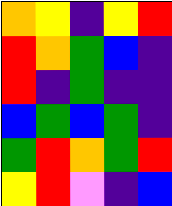[["orange", "yellow", "indigo", "yellow", "red"], ["red", "orange", "green", "blue", "indigo"], ["red", "indigo", "green", "indigo", "indigo"], ["blue", "green", "blue", "green", "indigo"], ["green", "red", "orange", "green", "red"], ["yellow", "red", "violet", "indigo", "blue"]]